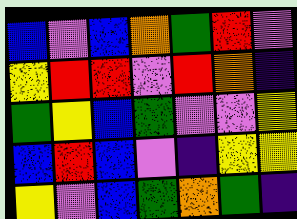[["blue", "violet", "blue", "orange", "green", "red", "violet"], ["yellow", "red", "red", "violet", "red", "orange", "indigo"], ["green", "yellow", "blue", "green", "violet", "violet", "yellow"], ["blue", "red", "blue", "violet", "indigo", "yellow", "yellow"], ["yellow", "violet", "blue", "green", "orange", "green", "indigo"]]